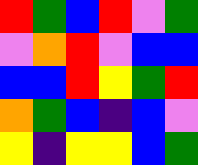[["red", "green", "blue", "red", "violet", "green"], ["violet", "orange", "red", "violet", "blue", "blue"], ["blue", "blue", "red", "yellow", "green", "red"], ["orange", "green", "blue", "indigo", "blue", "violet"], ["yellow", "indigo", "yellow", "yellow", "blue", "green"]]